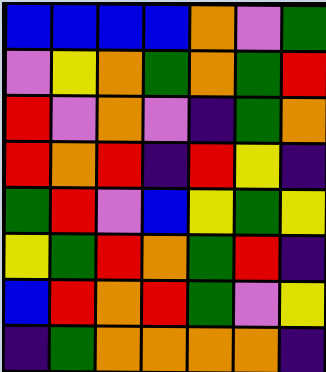[["blue", "blue", "blue", "blue", "orange", "violet", "green"], ["violet", "yellow", "orange", "green", "orange", "green", "red"], ["red", "violet", "orange", "violet", "indigo", "green", "orange"], ["red", "orange", "red", "indigo", "red", "yellow", "indigo"], ["green", "red", "violet", "blue", "yellow", "green", "yellow"], ["yellow", "green", "red", "orange", "green", "red", "indigo"], ["blue", "red", "orange", "red", "green", "violet", "yellow"], ["indigo", "green", "orange", "orange", "orange", "orange", "indigo"]]